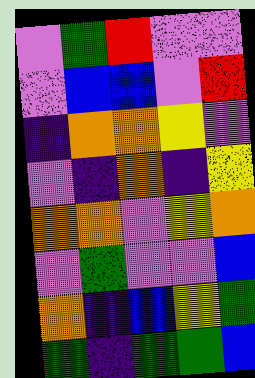[["violet", "green", "red", "violet", "violet"], ["violet", "blue", "blue", "violet", "red"], ["indigo", "orange", "orange", "yellow", "violet"], ["violet", "indigo", "orange", "indigo", "yellow"], ["orange", "orange", "violet", "yellow", "orange"], ["violet", "green", "violet", "violet", "blue"], ["orange", "indigo", "blue", "yellow", "green"], ["green", "indigo", "green", "green", "blue"]]